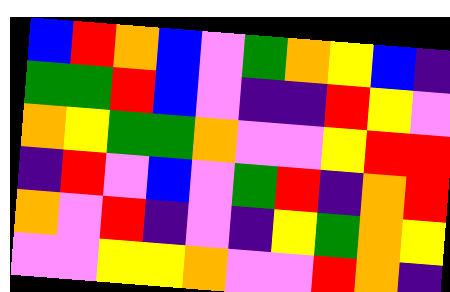[["blue", "red", "orange", "blue", "violet", "green", "orange", "yellow", "blue", "indigo"], ["green", "green", "red", "blue", "violet", "indigo", "indigo", "red", "yellow", "violet"], ["orange", "yellow", "green", "green", "orange", "violet", "violet", "yellow", "red", "red"], ["indigo", "red", "violet", "blue", "violet", "green", "red", "indigo", "orange", "red"], ["orange", "violet", "red", "indigo", "violet", "indigo", "yellow", "green", "orange", "yellow"], ["violet", "violet", "yellow", "yellow", "orange", "violet", "violet", "red", "orange", "indigo"]]